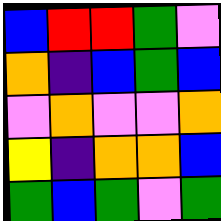[["blue", "red", "red", "green", "violet"], ["orange", "indigo", "blue", "green", "blue"], ["violet", "orange", "violet", "violet", "orange"], ["yellow", "indigo", "orange", "orange", "blue"], ["green", "blue", "green", "violet", "green"]]